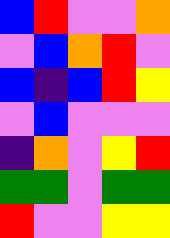[["blue", "red", "violet", "violet", "orange"], ["violet", "blue", "orange", "red", "violet"], ["blue", "indigo", "blue", "red", "yellow"], ["violet", "blue", "violet", "violet", "violet"], ["indigo", "orange", "violet", "yellow", "red"], ["green", "green", "violet", "green", "green"], ["red", "violet", "violet", "yellow", "yellow"]]